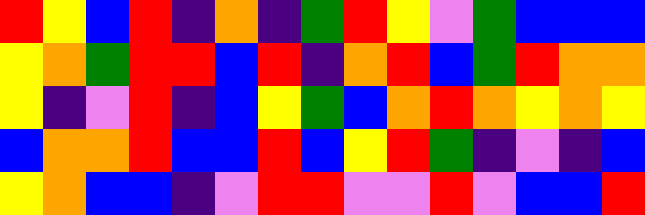[["red", "yellow", "blue", "red", "indigo", "orange", "indigo", "green", "red", "yellow", "violet", "green", "blue", "blue", "blue"], ["yellow", "orange", "green", "red", "red", "blue", "red", "indigo", "orange", "red", "blue", "green", "red", "orange", "orange"], ["yellow", "indigo", "violet", "red", "indigo", "blue", "yellow", "green", "blue", "orange", "red", "orange", "yellow", "orange", "yellow"], ["blue", "orange", "orange", "red", "blue", "blue", "red", "blue", "yellow", "red", "green", "indigo", "violet", "indigo", "blue"], ["yellow", "orange", "blue", "blue", "indigo", "violet", "red", "red", "violet", "violet", "red", "violet", "blue", "blue", "red"]]